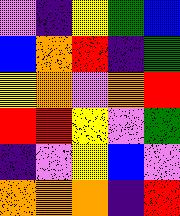[["violet", "indigo", "yellow", "green", "blue"], ["blue", "orange", "red", "indigo", "green"], ["yellow", "orange", "violet", "orange", "red"], ["red", "red", "yellow", "violet", "green"], ["indigo", "violet", "yellow", "blue", "violet"], ["orange", "orange", "orange", "indigo", "red"]]